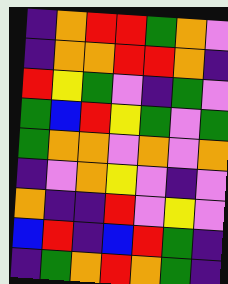[["indigo", "orange", "red", "red", "green", "orange", "violet"], ["indigo", "orange", "orange", "red", "red", "orange", "indigo"], ["red", "yellow", "green", "violet", "indigo", "green", "violet"], ["green", "blue", "red", "yellow", "green", "violet", "green"], ["green", "orange", "orange", "violet", "orange", "violet", "orange"], ["indigo", "violet", "orange", "yellow", "violet", "indigo", "violet"], ["orange", "indigo", "indigo", "red", "violet", "yellow", "violet"], ["blue", "red", "indigo", "blue", "red", "green", "indigo"], ["indigo", "green", "orange", "red", "orange", "green", "indigo"]]